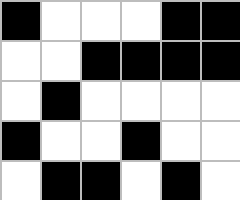[["black", "white", "white", "white", "black", "black"], ["white", "white", "black", "black", "black", "black"], ["white", "black", "white", "white", "white", "white"], ["black", "white", "white", "black", "white", "white"], ["white", "black", "black", "white", "black", "white"]]